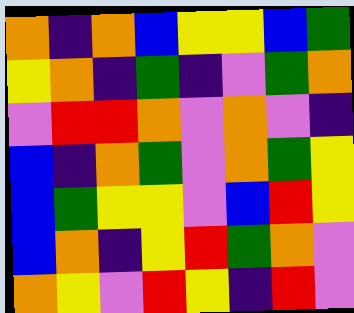[["orange", "indigo", "orange", "blue", "yellow", "yellow", "blue", "green"], ["yellow", "orange", "indigo", "green", "indigo", "violet", "green", "orange"], ["violet", "red", "red", "orange", "violet", "orange", "violet", "indigo"], ["blue", "indigo", "orange", "green", "violet", "orange", "green", "yellow"], ["blue", "green", "yellow", "yellow", "violet", "blue", "red", "yellow"], ["blue", "orange", "indigo", "yellow", "red", "green", "orange", "violet"], ["orange", "yellow", "violet", "red", "yellow", "indigo", "red", "violet"]]